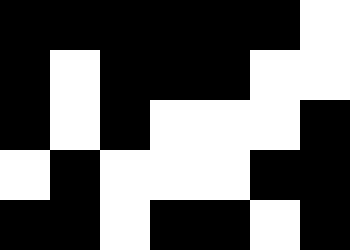[["black", "black", "black", "black", "black", "black", "white"], ["black", "white", "black", "black", "black", "white", "white"], ["black", "white", "black", "white", "white", "white", "black"], ["white", "black", "white", "white", "white", "black", "black"], ["black", "black", "white", "black", "black", "white", "black"]]